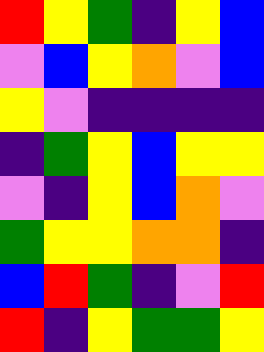[["red", "yellow", "green", "indigo", "yellow", "blue"], ["violet", "blue", "yellow", "orange", "violet", "blue"], ["yellow", "violet", "indigo", "indigo", "indigo", "indigo"], ["indigo", "green", "yellow", "blue", "yellow", "yellow"], ["violet", "indigo", "yellow", "blue", "orange", "violet"], ["green", "yellow", "yellow", "orange", "orange", "indigo"], ["blue", "red", "green", "indigo", "violet", "red"], ["red", "indigo", "yellow", "green", "green", "yellow"]]